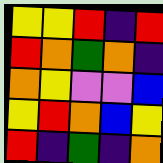[["yellow", "yellow", "red", "indigo", "red"], ["red", "orange", "green", "orange", "indigo"], ["orange", "yellow", "violet", "violet", "blue"], ["yellow", "red", "orange", "blue", "yellow"], ["red", "indigo", "green", "indigo", "orange"]]